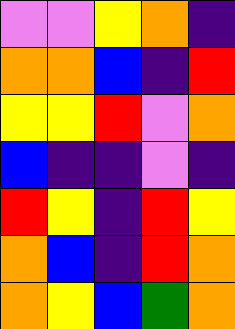[["violet", "violet", "yellow", "orange", "indigo"], ["orange", "orange", "blue", "indigo", "red"], ["yellow", "yellow", "red", "violet", "orange"], ["blue", "indigo", "indigo", "violet", "indigo"], ["red", "yellow", "indigo", "red", "yellow"], ["orange", "blue", "indigo", "red", "orange"], ["orange", "yellow", "blue", "green", "orange"]]